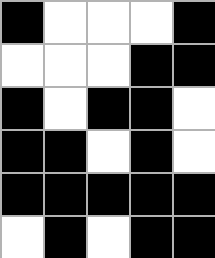[["black", "white", "white", "white", "black"], ["white", "white", "white", "black", "black"], ["black", "white", "black", "black", "white"], ["black", "black", "white", "black", "white"], ["black", "black", "black", "black", "black"], ["white", "black", "white", "black", "black"]]